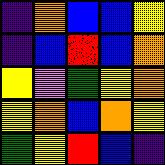[["indigo", "orange", "blue", "blue", "yellow"], ["indigo", "blue", "red", "blue", "orange"], ["yellow", "violet", "green", "yellow", "orange"], ["yellow", "orange", "blue", "orange", "yellow"], ["green", "yellow", "red", "blue", "indigo"]]